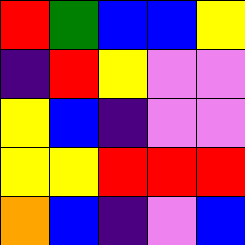[["red", "green", "blue", "blue", "yellow"], ["indigo", "red", "yellow", "violet", "violet"], ["yellow", "blue", "indigo", "violet", "violet"], ["yellow", "yellow", "red", "red", "red"], ["orange", "blue", "indigo", "violet", "blue"]]